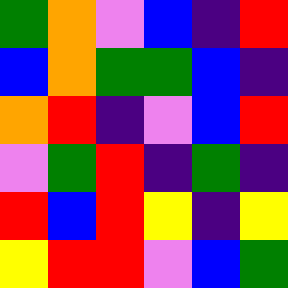[["green", "orange", "violet", "blue", "indigo", "red"], ["blue", "orange", "green", "green", "blue", "indigo"], ["orange", "red", "indigo", "violet", "blue", "red"], ["violet", "green", "red", "indigo", "green", "indigo"], ["red", "blue", "red", "yellow", "indigo", "yellow"], ["yellow", "red", "red", "violet", "blue", "green"]]